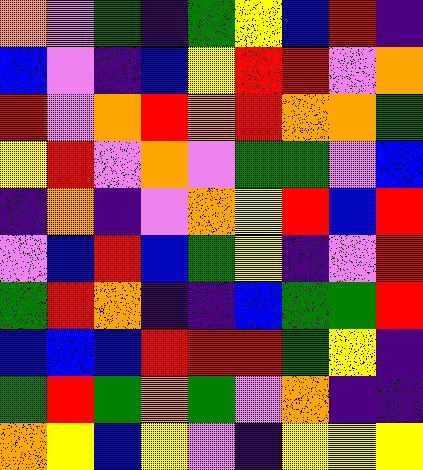[["orange", "violet", "green", "indigo", "green", "yellow", "blue", "red", "indigo"], ["blue", "violet", "indigo", "blue", "yellow", "red", "red", "violet", "orange"], ["red", "violet", "orange", "red", "orange", "red", "orange", "orange", "green"], ["yellow", "red", "violet", "orange", "violet", "green", "green", "violet", "blue"], ["indigo", "orange", "indigo", "violet", "orange", "yellow", "red", "blue", "red"], ["violet", "blue", "red", "blue", "green", "yellow", "indigo", "violet", "red"], ["green", "red", "orange", "indigo", "indigo", "blue", "green", "green", "red"], ["blue", "blue", "blue", "red", "red", "red", "green", "yellow", "indigo"], ["green", "red", "green", "orange", "green", "violet", "orange", "indigo", "indigo"], ["orange", "yellow", "blue", "yellow", "violet", "indigo", "yellow", "yellow", "yellow"]]